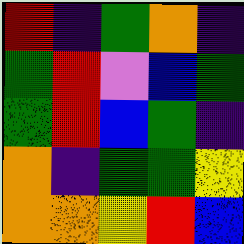[["red", "indigo", "green", "orange", "indigo"], ["green", "red", "violet", "blue", "green"], ["green", "red", "blue", "green", "indigo"], ["orange", "indigo", "green", "green", "yellow"], ["orange", "orange", "yellow", "red", "blue"]]